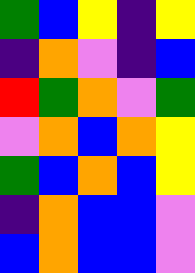[["green", "blue", "yellow", "indigo", "yellow"], ["indigo", "orange", "violet", "indigo", "blue"], ["red", "green", "orange", "violet", "green"], ["violet", "orange", "blue", "orange", "yellow"], ["green", "blue", "orange", "blue", "yellow"], ["indigo", "orange", "blue", "blue", "violet"], ["blue", "orange", "blue", "blue", "violet"]]